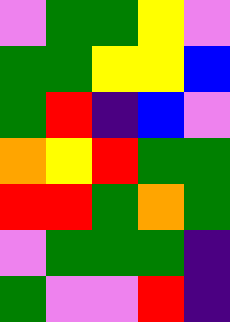[["violet", "green", "green", "yellow", "violet"], ["green", "green", "yellow", "yellow", "blue"], ["green", "red", "indigo", "blue", "violet"], ["orange", "yellow", "red", "green", "green"], ["red", "red", "green", "orange", "green"], ["violet", "green", "green", "green", "indigo"], ["green", "violet", "violet", "red", "indigo"]]